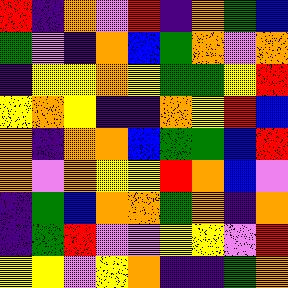[["red", "indigo", "orange", "violet", "red", "indigo", "orange", "green", "blue"], ["green", "violet", "indigo", "orange", "blue", "green", "orange", "violet", "orange"], ["indigo", "yellow", "yellow", "orange", "yellow", "green", "green", "yellow", "red"], ["yellow", "orange", "yellow", "indigo", "indigo", "orange", "yellow", "red", "blue"], ["orange", "indigo", "orange", "orange", "blue", "green", "green", "blue", "red"], ["orange", "violet", "orange", "yellow", "yellow", "red", "orange", "blue", "violet"], ["indigo", "green", "blue", "orange", "orange", "green", "orange", "indigo", "orange"], ["indigo", "green", "red", "violet", "violet", "yellow", "yellow", "violet", "red"], ["yellow", "yellow", "violet", "yellow", "orange", "indigo", "indigo", "green", "orange"]]